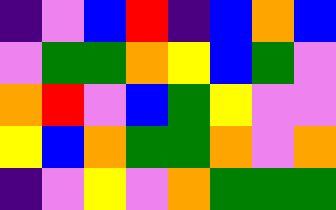[["indigo", "violet", "blue", "red", "indigo", "blue", "orange", "blue"], ["violet", "green", "green", "orange", "yellow", "blue", "green", "violet"], ["orange", "red", "violet", "blue", "green", "yellow", "violet", "violet"], ["yellow", "blue", "orange", "green", "green", "orange", "violet", "orange"], ["indigo", "violet", "yellow", "violet", "orange", "green", "green", "green"]]